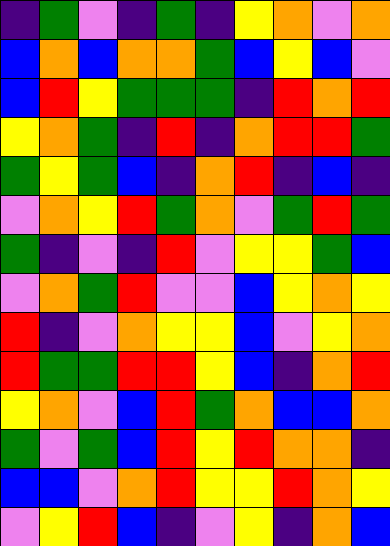[["indigo", "green", "violet", "indigo", "green", "indigo", "yellow", "orange", "violet", "orange"], ["blue", "orange", "blue", "orange", "orange", "green", "blue", "yellow", "blue", "violet"], ["blue", "red", "yellow", "green", "green", "green", "indigo", "red", "orange", "red"], ["yellow", "orange", "green", "indigo", "red", "indigo", "orange", "red", "red", "green"], ["green", "yellow", "green", "blue", "indigo", "orange", "red", "indigo", "blue", "indigo"], ["violet", "orange", "yellow", "red", "green", "orange", "violet", "green", "red", "green"], ["green", "indigo", "violet", "indigo", "red", "violet", "yellow", "yellow", "green", "blue"], ["violet", "orange", "green", "red", "violet", "violet", "blue", "yellow", "orange", "yellow"], ["red", "indigo", "violet", "orange", "yellow", "yellow", "blue", "violet", "yellow", "orange"], ["red", "green", "green", "red", "red", "yellow", "blue", "indigo", "orange", "red"], ["yellow", "orange", "violet", "blue", "red", "green", "orange", "blue", "blue", "orange"], ["green", "violet", "green", "blue", "red", "yellow", "red", "orange", "orange", "indigo"], ["blue", "blue", "violet", "orange", "red", "yellow", "yellow", "red", "orange", "yellow"], ["violet", "yellow", "red", "blue", "indigo", "violet", "yellow", "indigo", "orange", "blue"]]